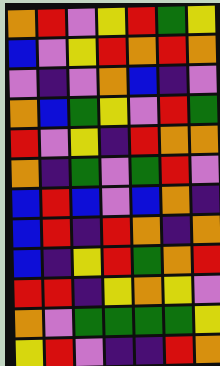[["orange", "red", "violet", "yellow", "red", "green", "yellow"], ["blue", "violet", "yellow", "red", "orange", "red", "orange"], ["violet", "indigo", "violet", "orange", "blue", "indigo", "violet"], ["orange", "blue", "green", "yellow", "violet", "red", "green"], ["red", "violet", "yellow", "indigo", "red", "orange", "orange"], ["orange", "indigo", "green", "violet", "green", "red", "violet"], ["blue", "red", "blue", "violet", "blue", "orange", "indigo"], ["blue", "red", "indigo", "red", "orange", "indigo", "orange"], ["blue", "indigo", "yellow", "red", "green", "orange", "red"], ["red", "red", "indigo", "yellow", "orange", "yellow", "violet"], ["orange", "violet", "green", "green", "green", "green", "yellow"], ["yellow", "red", "violet", "indigo", "indigo", "red", "orange"]]